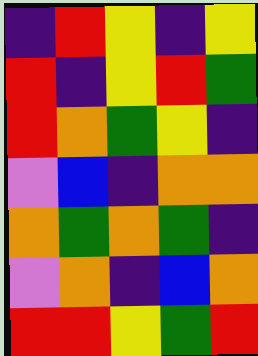[["indigo", "red", "yellow", "indigo", "yellow"], ["red", "indigo", "yellow", "red", "green"], ["red", "orange", "green", "yellow", "indigo"], ["violet", "blue", "indigo", "orange", "orange"], ["orange", "green", "orange", "green", "indigo"], ["violet", "orange", "indigo", "blue", "orange"], ["red", "red", "yellow", "green", "red"]]